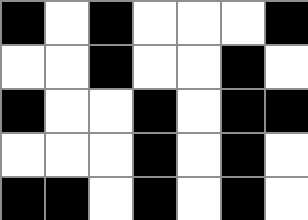[["black", "white", "black", "white", "white", "white", "black"], ["white", "white", "black", "white", "white", "black", "white"], ["black", "white", "white", "black", "white", "black", "black"], ["white", "white", "white", "black", "white", "black", "white"], ["black", "black", "white", "black", "white", "black", "white"]]